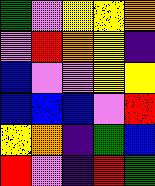[["green", "violet", "yellow", "yellow", "orange"], ["violet", "red", "orange", "yellow", "indigo"], ["blue", "violet", "violet", "yellow", "yellow"], ["blue", "blue", "blue", "violet", "red"], ["yellow", "orange", "indigo", "green", "blue"], ["red", "violet", "indigo", "red", "green"]]